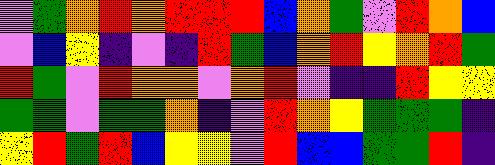[["violet", "green", "orange", "red", "orange", "red", "red", "red", "blue", "orange", "green", "violet", "red", "orange", "blue"], ["violet", "blue", "yellow", "indigo", "violet", "indigo", "red", "green", "blue", "orange", "red", "yellow", "orange", "red", "green"], ["red", "green", "violet", "red", "orange", "orange", "violet", "orange", "red", "violet", "indigo", "indigo", "red", "yellow", "yellow"], ["green", "green", "violet", "green", "green", "orange", "indigo", "violet", "red", "orange", "yellow", "green", "green", "green", "indigo"], ["yellow", "red", "green", "red", "blue", "yellow", "yellow", "violet", "red", "blue", "blue", "green", "green", "red", "indigo"]]